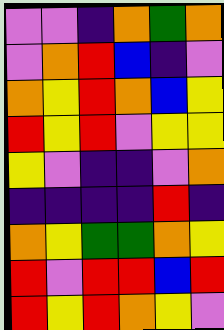[["violet", "violet", "indigo", "orange", "green", "orange"], ["violet", "orange", "red", "blue", "indigo", "violet"], ["orange", "yellow", "red", "orange", "blue", "yellow"], ["red", "yellow", "red", "violet", "yellow", "yellow"], ["yellow", "violet", "indigo", "indigo", "violet", "orange"], ["indigo", "indigo", "indigo", "indigo", "red", "indigo"], ["orange", "yellow", "green", "green", "orange", "yellow"], ["red", "violet", "red", "red", "blue", "red"], ["red", "yellow", "red", "orange", "yellow", "violet"]]